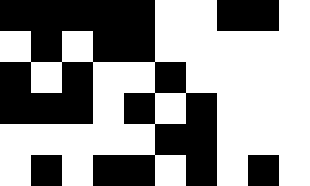[["black", "black", "black", "black", "black", "white", "white", "black", "black", "white"], ["white", "black", "white", "black", "black", "white", "white", "white", "white", "white"], ["black", "white", "black", "white", "white", "black", "white", "white", "white", "white"], ["black", "black", "black", "white", "black", "white", "black", "white", "white", "white"], ["white", "white", "white", "white", "white", "black", "black", "white", "white", "white"], ["white", "black", "white", "black", "black", "white", "black", "white", "black", "white"]]